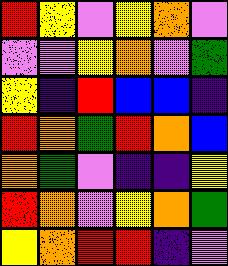[["red", "yellow", "violet", "yellow", "orange", "violet"], ["violet", "violet", "yellow", "orange", "violet", "green"], ["yellow", "indigo", "red", "blue", "blue", "indigo"], ["red", "orange", "green", "red", "orange", "blue"], ["orange", "green", "violet", "indigo", "indigo", "yellow"], ["red", "orange", "violet", "yellow", "orange", "green"], ["yellow", "orange", "red", "red", "indigo", "violet"]]